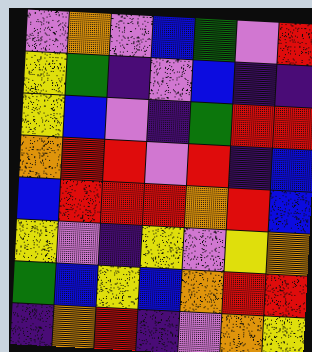[["violet", "orange", "violet", "blue", "green", "violet", "red"], ["yellow", "green", "indigo", "violet", "blue", "indigo", "indigo"], ["yellow", "blue", "violet", "indigo", "green", "red", "red"], ["orange", "red", "red", "violet", "red", "indigo", "blue"], ["blue", "red", "red", "red", "orange", "red", "blue"], ["yellow", "violet", "indigo", "yellow", "violet", "yellow", "orange"], ["green", "blue", "yellow", "blue", "orange", "red", "red"], ["indigo", "orange", "red", "indigo", "violet", "orange", "yellow"]]